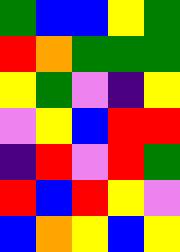[["green", "blue", "blue", "yellow", "green"], ["red", "orange", "green", "green", "green"], ["yellow", "green", "violet", "indigo", "yellow"], ["violet", "yellow", "blue", "red", "red"], ["indigo", "red", "violet", "red", "green"], ["red", "blue", "red", "yellow", "violet"], ["blue", "orange", "yellow", "blue", "yellow"]]